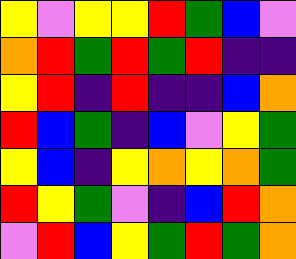[["yellow", "violet", "yellow", "yellow", "red", "green", "blue", "violet"], ["orange", "red", "green", "red", "green", "red", "indigo", "indigo"], ["yellow", "red", "indigo", "red", "indigo", "indigo", "blue", "orange"], ["red", "blue", "green", "indigo", "blue", "violet", "yellow", "green"], ["yellow", "blue", "indigo", "yellow", "orange", "yellow", "orange", "green"], ["red", "yellow", "green", "violet", "indigo", "blue", "red", "orange"], ["violet", "red", "blue", "yellow", "green", "red", "green", "orange"]]